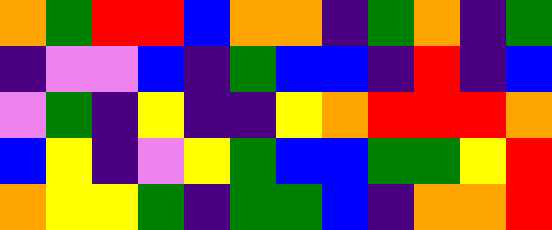[["orange", "green", "red", "red", "blue", "orange", "orange", "indigo", "green", "orange", "indigo", "green"], ["indigo", "violet", "violet", "blue", "indigo", "green", "blue", "blue", "indigo", "red", "indigo", "blue"], ["violet", "green", "indigo", "yellow", "indigo", "indigo", "yellow", "orange", "red", "red", "red", "orange"], ["blue", "yellow", "indigo", "violet", "yellow", "green", "blue", "blue", "green", "green", "yellow", "red"], ["orange", "yellow", "yellow", "green", "indigo", "green", "green", "blue", "indigo", "orange", "orange", "red"]]